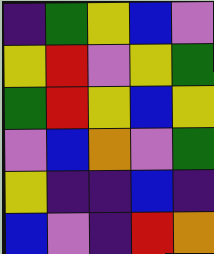[["indigo", "green", "yellow", "blue", "violet"], ["yellow", "red", "violet", "yellow", "green"], ["green", "red", "yellow", "blue", "yellow"], ["violet", "blue", "orange", "violet", "green"], ["yellow", "indigo", "indigo", "blue", "indigo"], ["blue", "violet", "indigo", "red", "orange"]]